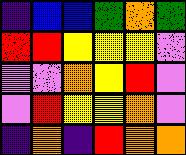[["indigo", "blue", "blue", "green", "orange", "green"], ["red", "red", "yellow", "yellow", "yellow", "violet"], ["violet", "violet", "orange", "yellow", "red", "violet"], ["violet", "red", "yellow", "yellow", "orange", "violet"], ["indigo", "orange", "indigo", "red", "orange", "orange"]]